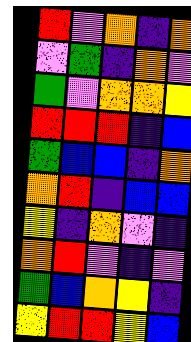[["red", "violet", "orange", "indigo", "orange"], ["violet", "green", "indigo", "orange", "violet"], ["green", "violet", "orange", "orange", "yellow"], ["red", "red", "red", "indigo", "blue"], ["green", "blue", "blue", "indigo", "orange"], ["orange", "red", "indigo", "blue", "blue"], ["yellow", "indigo", "orange", "violet", "indigo"], ["orange", "red", "violet", "indigo", "violet"], ["green", "blue", "orange", "yellow", "indigo"], ["yellow", "red", "red", "yellow", "blue"]]